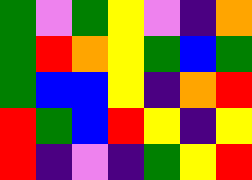[["green", "violet", "green", "yellow", "violet", "indigo", "orange"], ["green", "red", "orange", "yellow", "green", "blue", "green"], ["green", "blue", "blue", "yellow", "indigo", "orange", "red"], ["red", "green", "blue", "red", "yellow", "indigo", "yellow"], ["red", "indigo", "violet", "indigo", "green", "yellow", "red"]]